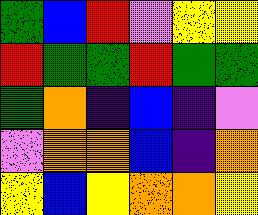[["green", "blue", "red", "violet", "yellow", "yellow"], ["red", "green", "green", "red", "green", "green"], ["green", "orange", "indigo", "blue", "indigo", "violet"], ["violet", "orange", "orange", "blue", "indigo", "orange"], ["yellow", "blue", "yellow", "orange", "orange", "yellow"]]